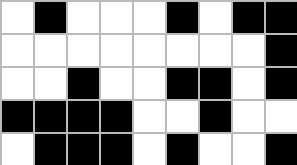[["white", "black", "white", "white", "white", "black", "white", "black", "black"], ["white", "white", "white", "white", "white", "white", "white", "white", "black"], ["white", "white", "black", "white", "white", "black", "black", "white", "black"], ["black", "black", "black", "black", "white", "white", "black", "white", "white"], ["white", "black", "black", "black", "white", "black", "white", "white", "black"]]